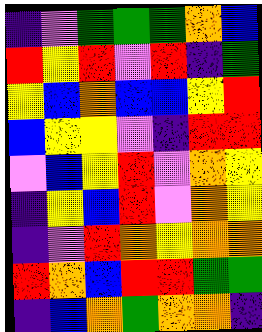[["indigo", "violet", "green", "green", "green", "orange", "blue"], ["red", "yellow", "red", "violet", "red", "indigo", "green"], ["yellow", "blue", "orange", "blue", "blue", "yellow", "red"], ["blue", "yellow", "yellow", "violet", "indigo", "red", "red"], ["violet", "blue", "yellow", "red", "violet", "orange", "yellow"], ["indigo", "yellow", "blue", "red", "violet", "orange", "yellow"], ["indigo", "violet", "red", "orange", "yellow", "orange", "orange"], ["red", "orange", "blue", "red", "red", "green", "green"], ["indigo", "blue", "orange", "green", "orange", "orange", "indigo"]]